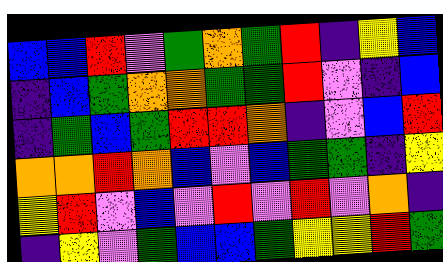[["blue", "blue", "red", "violet", "green", "orange", "green", "red", "indigo", "yellow", "blue"], ["indigo", "blue", "green", "orange", "orange", "green", "green", "red", "violet", "indigo", "blue"], ["indigo", "green", "blue", "green", "red", "red", "orange", "indigo", "violet", "blue", "red"], ["orange", "orange", "red", "orange", "blue", "violet", "blue", "green", "green", "indigo", "yellow"], ["yellow", "red", "violet", "blue", "violet", "red", "violet", "red", "violet", "orange", "indigo"], ["indigo", "yellow", "violet", "green", "blue", "blue", "green", "yellow", "yellow", "red", "green"]]